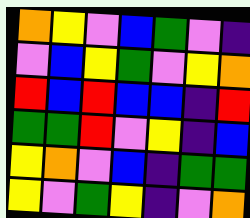[["orange", "yellow", "violet", "blue", "green", "violet", "indigo"], ["violet", "blue", "yellow", "green", "violet", "yellow", "orange"], ["red", "blue", "red", "blue", "blue", "indigo", "red"], ["green", "green", "red", "violet", "yellow", "indigo", "blue"], ["yellow", "orange", "violet", "blue", "indigo", "green", "green"], ["yellow", "violet", "green", "yellow", "indigo", "violet", "orange"]]